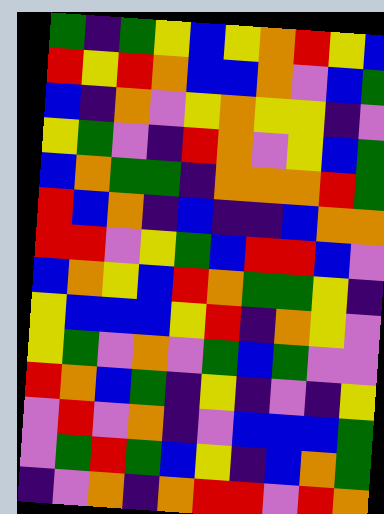[["green", "indigo", "green", "yellow", "blue", "yellow", "orange", "red", "yellow", "blue"], ["red", "yellow", "red", "orange", "blue", "blue", "orange", "violet", "blue", "green"], ["blue", "indigo", "orange", "violet", "yellow", "orange", "yellow", "yellow", "indigo", "violet"], ["yellow", "green", "violet", "indigo", "red", "orange", "violet", "yellow", "blue", "green"], ["blue", "orange", "green", "green", "indigo", "orange", "orange", "orange", "red", "green"], ["red", "blue", "orange", "indigo", "blue", "indigo", "indigo", "blue", "orange", "orange"], ["red", "red", "violet", "yellow", "green", "blue", "red", "red", "blue", "violet"], ["blue", "orange", "yellow", "blue", "red", "orange", "green", "green", "yellow", "indigo"], ["yellow", "blue", "blue", "blue", "yellow", "red", "indigo", "orange", "yellow", "violet"], ["yellow", "green", "violet", "orange", "violet", "green", "blue", "green", "violet", "violet"], ["red", "orange", "blue", "green", "indigo", "yellow", "indigo", "violet", "indigo", "yellow"], ["violet", "red", "violet", "orange", "indigo", "violet", "blue", "blue", "blue", "green"], ["violet", "green", "red", "green", "blue", "yellow", "indigo", "blue", "orange", "green"], ["indigo", "violet", "orange", "indigo", "orange", "red", "red", "violet", "red", "orange"]]